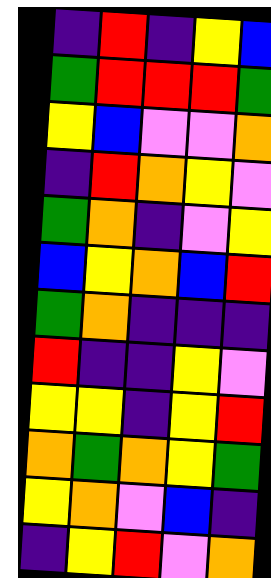[["indigo", "red", "indigo", "yellow", "blue"], ["green", "red", "red", "red", "green"], ["yellow", "blue", "violet", "violet", "orange"], ["indigo", "red", "orange", "yellow", "violet"], ["green", "orange", "indigo", "violet", "yellow"], ["blue", "yellow", "orange", "blue", "red"], ["green", "orange", "indigo", "indigo", "indigo"], ["red", "indigo", "indigo", "yellow", "violet"], ["yellow", "yellow", "indigo", "yellow", "red"], ["orange", "green", "orange", "yellow", "green"], ["yellow", "orange", "violet", "blue", "indigo"], ["indigo", "yellow", "red", "violet", "orange"]]